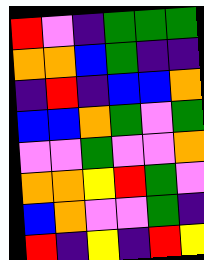[["red", "violet", "indigo", "green", "green", "green"], ["orange", "orange", "blue", "green", "indigo", "indigo"], ["indigo", "red", "indigo", "blue", "blue", "orange"], ["blue", "blue", "orange", "green", "violet", "green"], ["violet", "violet", "green", "violet", "violet", "orange"], ["orange", "orange", "yellow", "red", "green", "violet"], ["blue", "orange", "violet", "violet", "green", "indigo"], ["red", "indigo", "yellow", "indigo", "red", "yellow"]]